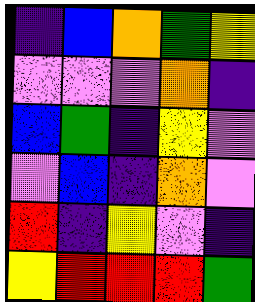[["indigo", "blue", "orange", "green", "yellow"], ["violet", "violet", "violet", "orange", "indigo"], ["blue", "green", "indigo", "yellow", "violet"], ["violet", "blue", "indigo", "orange", "violet"], ["red", "indigo", "yellow", "violet", "indigo"], ["yellow", "red", "red", "red", "green"]]